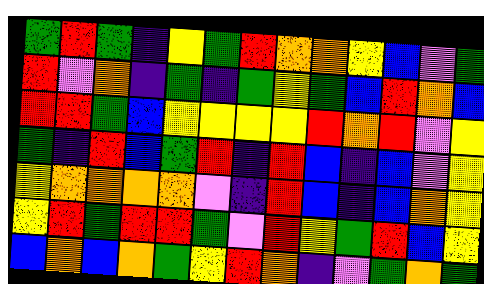[["green", "red", "green", "indigo", "yellow", "green", "red", "orange", "orange", "yellow", "blue", "violet", "green"], ["red", "violet", "orange", "indigo", "green", "indigo", "green", "yellow", "green", "blue", "red", "orange", "blue"], ["red", "red", "green", "blue", "yellow", "yellow", "yellow", "yellow", "red", "orange", "red", "violet", "yellow"], ["green", "indigo", "red", "blue", "green", "red", "indigo", "red", "blue", "indigo", "blue", "violet", "yellow"], ["yellow", "orange", "orange", "orange", "orange", "violet", "indigo", "red", "blue", "indigo", "blue", "orange", "yellow"], ["yellow", "red", "green", "red", "red", "green", "violet", "red", "yellow", "green", "red", "blue", "yellow"], ["blue", "orange", "blue", "orange", "green", "yellow", "red", "orange", "indigo", "violet", "green", "orange", "green"]]